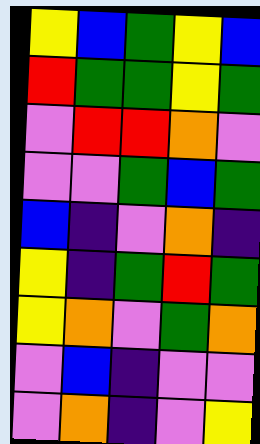[["yellow", "blue", "green", "yellow", "blue"], ["red", "green", "green", "yellow", "green"], ["violet", "red", "red", "orange", "violet"], ["violet", "violet", "green", "blue", "green"], ["blue", "indigo", "violet", "orange", "indigo"], ["yellow", "indigo", "green", "red", "green"], ["yellow", "orange", "violet", "green", "orange"], ["violet", "blue", "indigo", "violet", "violet"], ["violet", "orange", "indigo", "violet", "yellow"]]